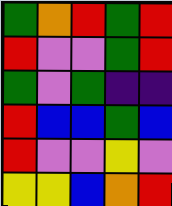[["green", "orange", "red", "green", "red"], ["red", "violet", "violet", "green", "red"], ["green", "violet", "green", "indigo", "indigo"], ["red", "blue", "blue", "green", "blue"], ["red", "violet", "violet", "yellow", "violet"], ["yellow", "yellow", "blue", "orange", "red"]]